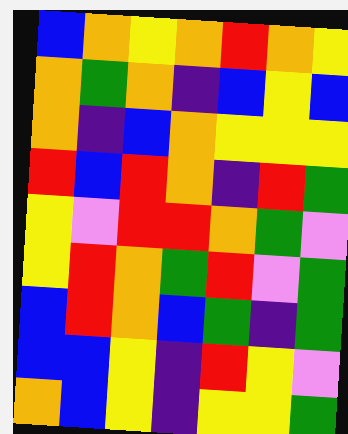[["blue", "orange", "yellow", "orange", "red", "orange", "yellow"], ["orange", "green", "orange", "indigo", "blue", "yellow", "blue"], ["orange", "indigo", "blue", "orange", "yellow", "yellow", "yellow"], ["red", "blue", "red", "orange", "indigo", "red", "green"], ["yellow", "violet", "red", "red", "orange", "green", "violet"], ["yellow", "red", "orange", "green", "red", "violet", "green"], ["blue", "red", "orange", "blue", "green", "indigo", "green"], ["blue", "blue", "yellow", "indigo", "red", "yellow", "violet"], ["orange", "blue", "yellow", "indigo", "yellow", "yellow", "green"]]